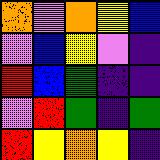[["orange", "violet", "orange", "yellow", "blue"], ["violet", "blue", "yellow", "violet", "indigo"], ["red", "blue", "green", "indigo", "indigo"], ["violet", "red", "green", "indigo", "green"], ["red", "yellow", "orange", "yellow", "indigo"]]